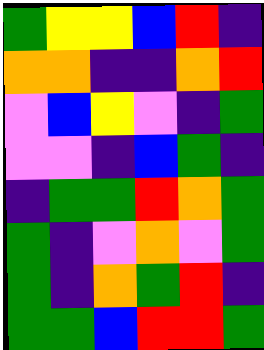[["green", "yellow", "yellow", "blue", "red", "indigo"], ["orange", "orange", "indigo", "indigo", "orange", "red"], ["violet", "blue", "yellow", "violet", "indigo", "green"], ["violet", "violet", "indigo", "blue", "green", "indigo"], ["indigo", "green", "green", "red", "orange", "green"], ["green", "indigo", "violet", "orange", "violet", "green"], ["green", "indigo", "orange", "green", "red", "indigo"], ["green", "green", "blue", "red", "red", "green"]]